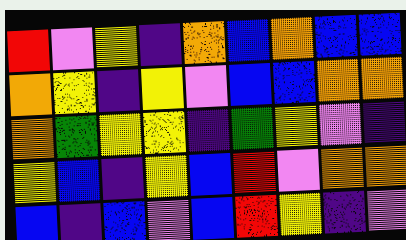[["red", "violet", "yellow", "indigo", "orange", "blue", "orange", "blue", "blue"], ["orange", "yellow", "indigo", "yellow", "violet", "blue", "blue", "orange", "orange"], ["orange", "green", "yellow", "yellow", "indigo", "green", "yellow", "violet", "indigo"], ["yellow", "blue", "indigo", "yellow", "blue", "red", "violet", "orange", "orange"], ["blue", "indigo", "blue", "violet", "blue", "red", "yellow", "indigo", "violet"]]